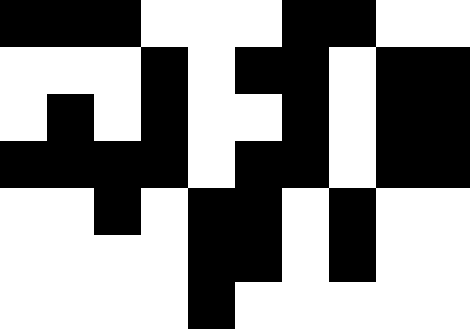[["black", "black", "black", "white", "white", "white", "black", "black", "white", "white"], ["white", "white", "white", "black", "white", "black", "black", "white", "black", "black"], ["white", "black", "white", "black", "white", "white", "black", "white", "black", "black"], ["black", "black", "black", "black", "white", "black", "black", "white", "black", "black"], ["white", "white", "black", "white", "black", "black", "white", "black", "white", "white"], ["white", "white", "white", "white", "black", "black", "white", "black", "white", "white"], ["white", "white", "white", "white", "black", "white", "white", "white", "white", "white"]]